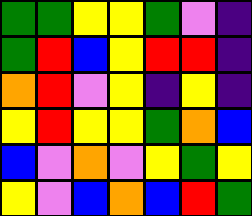[["green", "green", "yellow", "yellow", "green", "violet", "indigo"], ["green", "red", "blue", "yellow", "red", "red", "indigo"], ["orange", "red", "violet", "yellow", "indigo", "yellow", "indigo"], ["yellow", "red", "yellow", "yellow", "green", "orange", "blue"], ["blue", "violet", "orange", "violet", "yellow", "green", "yellow"], ["yellow", "violet", "blue", "orange", "blue", "red", "green"]]